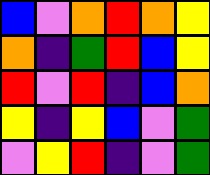[["blue", "violet", "orange", "red", "orange", "yellow"], ["orange", "indigo", "green", "red", "blue", "yellow"], ["red", "violet", "red", "indigo", "blue", "orange"], ["yellow", "indigo", "yellow", "blue", "violet", "green"], ["violet", "yellow", "red", "indigo", "violet", "green"]]